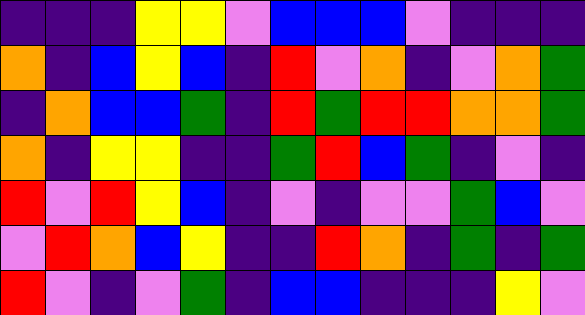[["indigo", "indigo", "indigo", "yellow", "yellow", "violet", "blue", "blue", "blue", "violet", "indigo", "indigo", "indigo"], ["orange", "indigo", "blue", "yellow", "blue", "indigo", "red", "violet", "orange", "indigo", "violet", "orange", "green"], ["indigo", "orange", "blue", "blue", "green", "indigo", "red", "green", "red", "red", "orange", "orange", "green"], ["orange", "indigo", "yellow", "yellow", "indigo", "indigo", "green", "red", "blue", "green", "indigo", "violet", "indigo"], ["red", "violet", "red", "yellow", "blue", "indigo", "violet", "indigo", "violet", "violet", "green", "blue", "violet"], ["violet", "red", "orange", "blue", "yellow", "indigo", "indigo", "red", "orange", "indigo", "green", "indigo", "green"], ["red", "violet", "indigo", "violet", "green", "indigo", "blue", "blue", "indigo", "indigo", "indigo", "yellow", "violet"]]